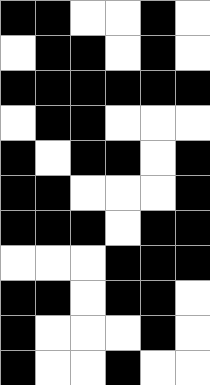[["black", "black", "white", "white", "black", "white"], ["white", "black", "black", "white", "black", "white"], ["black", "black", "black", "black", "black", "black"], ["white", "black", "black", "white", "white", "white"], ["black", "white", "black", "black", "white", "black"], ["black", "black", "white", "white", "white", "black"], ["black", "black", "black", "white", "black", "black"], ["white", "white", "white", "black", "black", "black"], ["black", "black", "white", "black", "black", "white"], ["black", "white", "white", "white", "black", "white"], ["black", "white", "white", "black", "white", "white"]]